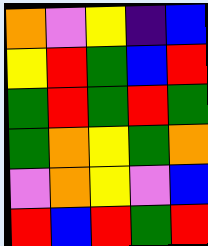[["orange", "violet", "yellow", "indigo", "blue"], ["yellow", "red", "green", "blue", "red"], ["green", "red", "green", "red", "green"], ["green", "orange", "yellow", "green", "orange"], ["violet", "orange", "yellow", "violet", "blue"], ["red", "blue", "red", "green", "red"]]